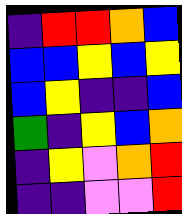[["indigo", "red", "red", "orange", "blue"], ["blue", "blue", "yellow", "blue", "yellow"], ["blue", "yellow", "indigo", "indigo", "blue"], ["green", "indigo", "yellow", "blue", "orange"], ["indigo", "yellow", "violet", "orange", "red"], ["indigo", "indigo", "violet", "violet", "red"]]